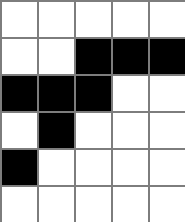[["white", "white", "white", "white", "white"], ["white", "white", "black", "black", "black"], ["black", "black", "black", "white", "white"], ["white", "black", "white", "white", "white"], ["black", "white", "white", "white", "white"], ["white", "white", "white", "white", "white"]]